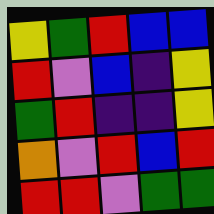[["yellow", "green", "red", "blue", "blue"], ["red", "violet", "blue", "indigo", "yellow"], ["green", "red", "indigo", "indigo", "yellow"], ["orange", "violet", "red", "blue", "red"], ["red", "red", "violet", "green", "green"]]